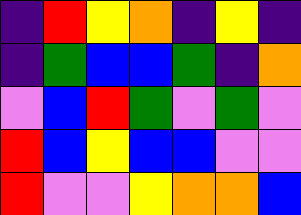[["indigo", "red", "yellow", "orange", "indigo", "yellow", "indigo"], ["indigo", "green", "blue", "blue", "green", "indigo", "orange"], ["violet", "blue", "red", "green", "violet", "green", "violet"], ["red", "blue", "yellow", "blue", "blue", "violet", "violet"], ["red", "violet", "violet", "yellow", "orange", "orange", "blue"]]